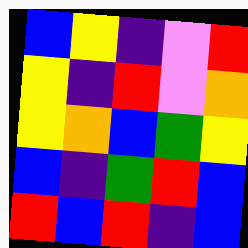[["blue", "yellow", "indigo", "violet", "red"], ["yellow", "indigo", "red", "violet", "orange"], ["yellow", "orange", "blue", "green", "yellow"], ["blue", "indigo", "green", "red", "blue"], ["red", "blue", "red", "indigo", "blue"]]